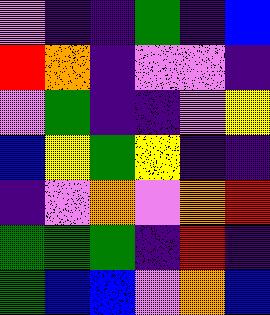[["violet", "indigo", "indigo", "green", "indigo", "blue"], ["red", "orange", "indigo", "violet", "violet", "indigo"], ["violet", "green", "indigo", "indigo", "violet", "yellow"], ["blue", "yellow", "green", "yellow", "indigo", "indigo"], ["indigo", "violet", "orange", "violet", "orange", "red"], ["green", "green", "green", "indigo", "red", "indigo"], ["green", "blue", "blue", "violet", "orange", "blue"]]